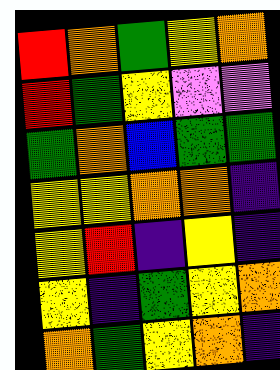[["red", "orange", "green", "yellow", "orange"], ["red", "green", "yellow", "violet", "violet"], ["green", "orange", "blue", "green", "green"], ["yellow", "yellow", "orange", "orange", "indigo"], ["yellow", "red", "indigo", "yellow", "indigo"], ["yellow", "indigo", "green", "yellow", "orange"], ["orange", "green", "yellow", "orange", "indigo"]]